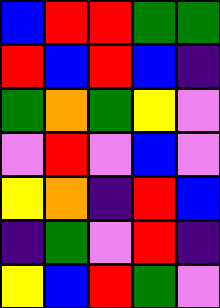[["blue", "red", "red", "green", "green"], ["red", "blue", "red", "blue", "indigo"], ["green", "orange", "green", "yellow", "violet"], ["violet", "red", "violet", "blue", "violet"], ["yellow", "orange", "indigo", "red", "blue"], ["indigo", "green", "violet", "red", "indigo"], ["yellow", "blue", "red", "green", "violet"]]